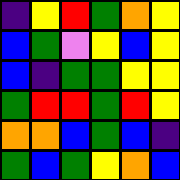[["indigo", "yellow", "red", "green", "orange", "yellow"], ["blue", "green", "violet", "yellow", "blue", "yellow"], ["blue", "indigo", "green", "green", "yellow", "yellow"], ["green", "red", "red", "green", "red", "yellow"], ["orange", "orange", "blue", "green", "blue", "indigo"], ["green", "blue", "green", "yellow", "orange", "blue"]]